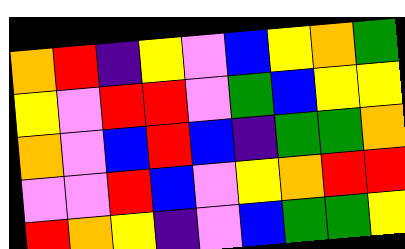[["orange", "red", "indigo", "yellow", "violet", "blue", "yellow", "orange", "green"], ["yellow", "violet", "red", "red", "violet", "green", "blue", "yellow", "yellow"], ["orange", "violet", "blue", "red", "blue", "indigo", "green", "green", "orange"], ["violet", "violet", "red", "blue", "violet", "yellow", "orange", "red", "red"], ["red", "orange", "yellow", "indigo", "violet", "blue", "green", "green", "yellow"]]